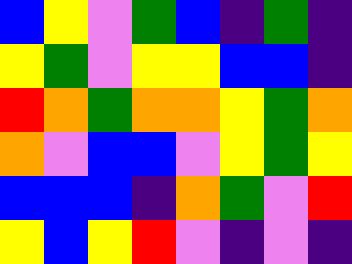[["blue", "yellow", "violet", "green", "blue", "indigo", "green", "indigo"], ["yellow", "green", "violet", "yellow", "yellow", "blue", "blue", "indigo"], ["red", "orange", "green", "orange", "orange", "yellow", "green", "orange"], ["orange", "violet", "blue", "blue", "violet", "yellow", "green", "yellow"], ["blue", "blue", "blue", "indigo", "orange", "green", "violet", "red"], ["yellow", "blue", "yellow", "red", "violet", "indigo", "violet", "indigo"]]